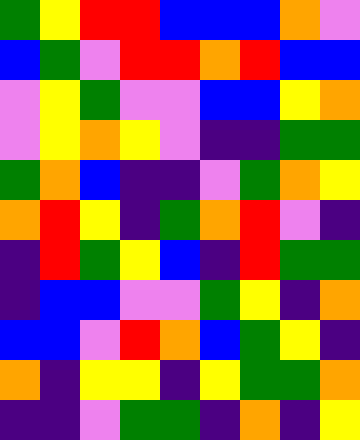[["green", "yellow", "red", "red", "blue", "blue", "blue", "orange", "violet"], ["blue", "green", "violet", "red", "red", "orange", "red", "blue", "blue"], ["violet", "yellow", "green", "violet", "violet", "blue", "blue", "yellow", "orange"], ["violet", "yellow", "orange", "yellow", "violet", "indigo", "indigo", "green", "green"], ["green", "orange", "blue", "indigo", "indigo", "violet", "green", "orange", "yellow"], ["orange", "red", "yellow", "indigo", "green", "orange", "red", "violet", "indigo"], ["indigo", "red", "green", "yellow", "blue", "indigo", "red", "green", "green"], ["indigo", "blue", "blue", "violet", "violet", "green", "yellow", "indigo", "orange"], ["blue", "blue", "violet", "red", "orange", "blue", "green", "yellow", "indigo"], ["orange", "indigo", "yellow", "yellow", "indigo", "yellow", "green", "green", "orange"], ["indigo", "indigo", "violet", "green", "green", "indigo", "orange", "indigo", "yellow"]]